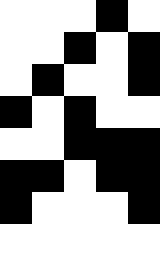[["white", "white", "white", "black", "white"], ["white", "white", "black", "white", "black"], ["white", "black", "white", "white", "black"], ["black", "white", "black", "white", "white"], ["white", "white", "black", "black", "black"], ["black", "black", "white", "black", "black"], ["black", "white", "white", "white", "black"], ["white", "white", "white", "white", "white"]]